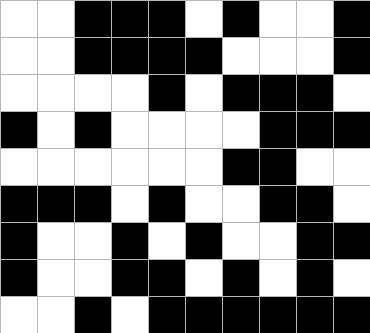[["white", "white", "black", "black", "black", "white", "black", "white", "white", "black"], ["white", "white", "black", "black", "black", "black", "white", "white", "white", "black"], ["white", "white", "white", "white", "black", "white", "black", "black", "black", "white"], ["black", "white", "black", "white", "white", "white", "white", "black", "black", "black"], ["white", "white", "white", "white", "white", "white", "black", "black", "white", "white"], ["black", "black", "black", "white", "black", "white", "white", "black", "black", "white"], ["black", "white", "white", "black", "white", "black", "white", "white", "black", "black"], ["black", "white", "white", "black", "black", "white", "black", "white", "black", "white"], ["white", "white", "black", "white", "black", "black", "black", "black", "black", "black"]]